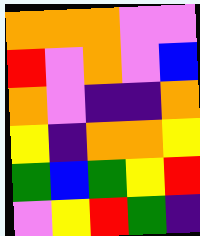[["orange", "orange", "orange", "violet", "violet"], ["red", "violet", "orange", "violet", "blue"], ["orange", "violet", "indigo", "indigo", "orange"], ["yellow", "indigo", "orange", "orange", "yellow"], ["green", "blue", "green", "yellow", "red"], ["violet", "yellow", "red", "green", "indigo"]]